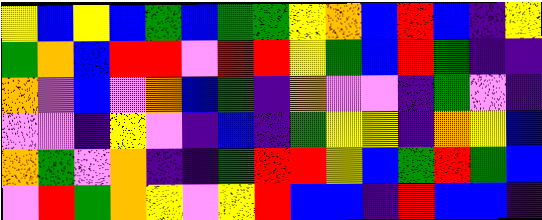[["yellow", "blue", "yellow", "blue", "green", "blue", "green", "green", "yellow", "orange", "blue", "red", "blue", "indigo", "yellow"], ["green", "orange", "blue", "red", "red", "violet", "red", "red", "yellow", "green", "blue", "red", "green", "indigo", "indigo"], ["orange", "violet", "blue", "violet", "orange", "blue", "green", "indigo", "orange", "violet", "violet", "indigo", "green", "violet", "indigo"], ["violet", "violet", "indigo", "yellow", "violet", "indigo", "blue", "indigo", "green", "yellow", "yellow", "indigo", "orange", "yellow", "blue"], ["orange", "green", "violet", "orange", "indigo", "indigo", "green", "red", "red", "yellow", "blue", "green", "red", "green", "blue"], ["violet", "red", "green", "orange", "yellow", "violet", "yellow", "red", "blue", "blue", "indigo", "red", "blue", "blue", "indigo"]]